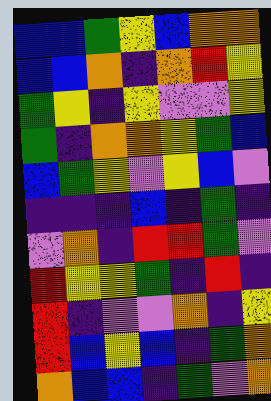[["blue", "blue", "green", "yellow", "blue", "orange", "orange"], ["blue", "blue", "orange", "indigo", "orange", "red", "yellow"], ["green", "yellow", "indigo", "yellow", "violet", "violet", "yellow"], ["green", "indigo", "orange", "orange", "yellow", "green", "blue"], ["blue", "green", "yellow", "violet", "yellow", "blue", "violet"], ["indigo", "indigo", "indigo", "blue", "indigo", "green", "indigo"], ["violet", "orange", "indigo", "red", "red", "green", "violet"], ["red", "yellow", "yellow", "green", "indigo", "red", "indigo"], ["red", "indigo", "violet", "violet", "orange", "indigo", "yellow"], ["red", "blue", "yellow", "blue", "indigo", "green", "orange"], ["orange", "blue", "blue", "indigo", "green", "violet", "orange"]]